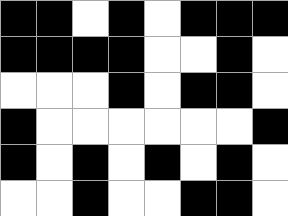[["black", "black", "white", "black", "white", "black", "black", "black"], ["black", "black", "black", "black", "white", "white", "black", "white"], ["white", "white", "white", "black", "white", "black", "black", "white"], ["black", "white", "white", "white", "white", "white", "white", "black"], ["black", "white", "black", "white", "black", "white", "black", "white"], ["white", "white", "black", "white", "white", "black", "black", "white"]]